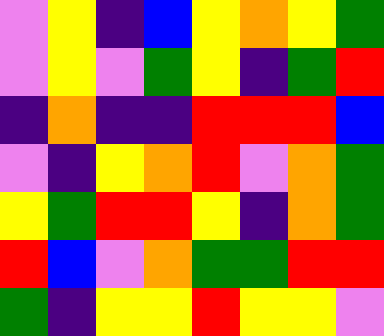[["violet", "yellow", "indigo", "blue", "yellow", "orange", "yellow", "green"], ["violet", "yellow", "violet", "green", "yellow", "indigo", "green", "red"], ["indigo", "orange", "indigo", "indigo", "red", "red", "red", "blue"], ["violet", "indigo", "yellow", "orange", "red", "violet", "orange", "green"], ["yellow", "green", "red", "red", "yellow", "indigo", "orange", "green"], ["red", "blue", "violet", "orange", "green", "green", "red", "red"], ["green", "indigo", "yellow", "yellow", "red", "yellow", "yellow", "violet"]]